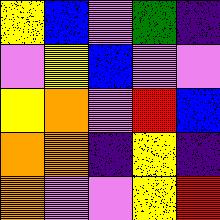[["yellow", "blue", "violet", "green", "indigo"], ["violet", "yellow", "blue", "violet", "violet"], ["yellow", "orange", "violet", "red", "blue"], ["orange", "orange", "indigo", "yellow", "indigo"], ["orange", "violet", "violet", "yellow", "red"]]